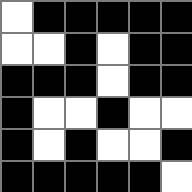[["white", "black", "black", "black", "black", "black"], ["white", "white", "black", "white", "black", "black"], ["black", "black", "black", "white", "black", "black"], ["black", "white", "white", "black", "white", "white"], ["black", "white", "black", "white", "white", "black"], ["black", "black", "black", "black", "black", "white"]]